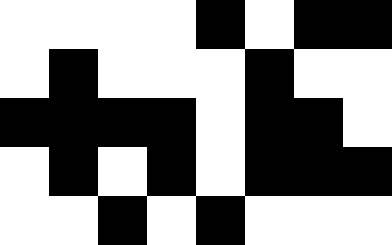[["white", "white", "white", "white", "black", "white", "black", "black"], ["white", "black", "white", "white", "white", "black", "white", "white"], ["black", "black", "black", "black", "white", "black", "black", "white"], ["white", "black", "white", "black", "white", "black", "black", "black"], ["white", "white", "black", "white", "black", "white", "white", "white"]]